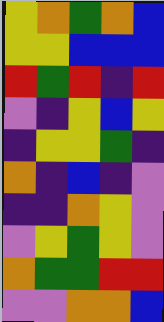[["yellow", "orange", "green", "orange", "blue"], ["yellow", "yellow", "blue", "blue", "blue"], ["red", "green", "red", "indigo", "red"], ["violet", "indigo", "yellow", "blue", "yellow"], ["indigo", "yellow", "yellow", "green", "indigo"], ["orange", "indigo", "blue", "indigo", "violet"], ["indigo", "indigo", "orange", "yellow", "violet"], ["violet", "yellow", "green", "yellow", "violet"], ["orange", "green", "green", "red", "red"], ["violet", "violet", "orange", "orange", "blue"]]